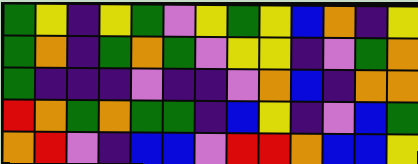[["green", "yellow", "indigo", "yellow", "green", "violet", "yellow", "green", "yellow", "blue", "orange", "indigo", "yellow"], ["green", "orange", "indigo", "green", "orange", "green", "violet", "yellow", "yellow", "indigo", "violet", "green", "orange"], ["green", "indigo", "indigo", "indigo", "violet", "indigo", "indigo", "violet", "orange", "blue", "indigo", "orange", "orange"], ["red", "orange", "green", "orange", "green", "green", "indigo", "blue", "yellow", "indigo", "violet", "blue", "green"], ["orange", "red", "violet", "indigo", "blue", "blue", "violet", "red", "red", "orange", "blue", "blue", "yellow"]]